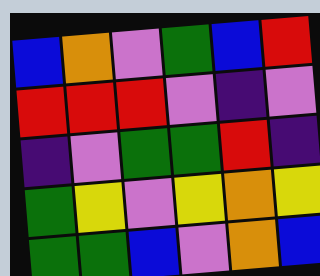[["blue", "orange", "violet", "green", "blue", "red"], ["red", "red", "red", "violet", "indigo", "violet"], ["indigo", "violet", "green", "green", "red", "indigo"], ["green", "yellow", "violet", "yellow", "orange", "yellow"], ["green", "green", "blue", "violet", "orange", "blue"]]